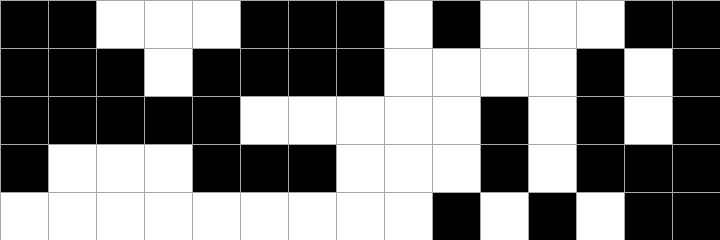[["black", "black", "white", "white", "white", "black", "black", "black", "white", "black", "white", "white", "white", "black", "black"], ["black", "black", "black", "white", "black", "black", "black", "black", "white", "white", "white", "white", "black", "white", "black"], ["black", "black", "black", "black", "black", "white", "white", "white", "white", "white", "black", "white", "black", "white", "black"], ["black", "white", "white", "white", "black", "black", "black", "white", "white", "white", "black", "white", "black", "black", "black"], ["white", "white", "white", "white", "white", "white", "white", "white", "white", "black", "white", "black", "white", "black", "black"]]